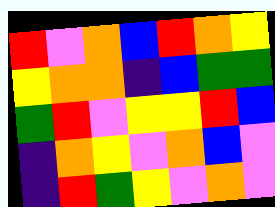[["red", "violet", "orange", "blue", "red", "orange", "yellow"], ["yellow", "orange", "orange", "indigo", "blue", "green", "green"], ["green", "red", "violet", "yellow", "yellow", "red", "blue"], ["indigo", "orange", "yellow", "violet", "orange", "blue", "violet"], ["indigo", "red", "green", "yellow", "violet", "orange", "violet"]]